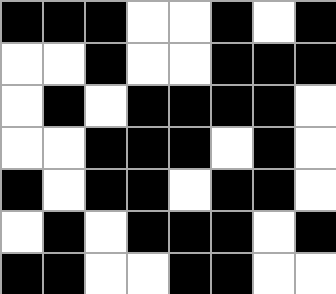[["black", "black", "black", "white", "white", "black", "white", "black"], ["white", "white", "black", "white", "white", "black", "black", "black"], ["white", "black", "white", "black", "black", "black", "black", "white"], ["white", "white", "black", "black", "black", "white", "black", "white"], ["black", "white", "black", "black", "white", "black", "black", "white"], ["white", "black", "white", "black", "black", "black", "white", "black"], ["black", "black", "white", "white", "black", "black", "white", "white"]]